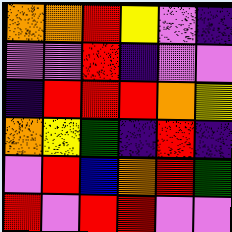[["orange", "orange", "red", "yellow", "violet", "indigo"], ["violet", "violet", "red", "indigo", "violet", "violet"], ["indigo", "red", "red", "red", "orange", "yellow"], ["orange", "yellow", "green", "indigo", "red", "indigo"], ["violet", "red", "blue", "orange", "red", "green"], ["red", "violet", "red", "red", "violet", "violet"]]